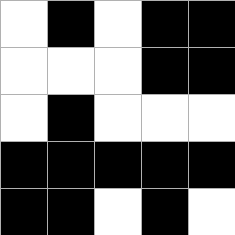[["white", "black", "white", "black", "black"], ["white", "white", "white", "black", "black"], ["white", "black", "white", "white", "white"], ["black", "black", "black", "black", "black"], ["black", "black", "white", "black", "white"]]